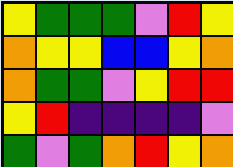[["yellow", "green", "green", "green", "violet", "red", "yellow"], ["orange", "yellow", "yellow", "blue", "blue", "yellow", "orange"], ["orange", "green", "green", "violet", "yellow", "red", "red"], ["yellow", "red", "indigo", "indigo", "indigo", "indigo", "violet"], ["green", "violet", "green", "orange", "red", "yellow", "orange"]]